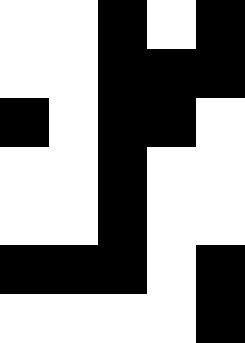[["white", "white", "black", "white", "black"], ["white", "white", "black", "black", "black"], ["black", "white", "black", "black", "white"], ["white", "white", "black", "white", "white"], ["white", "white", "black", "white", "white"], ["black", "black", "black", "white", "black"], ["white", "white", "white", "white", "black"]]